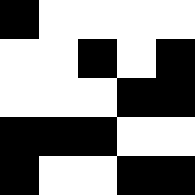[["black", "white", "white", "white", "white"], ["white", "white", "black", "white", "black"], ["white", "white", "white", "black", "black"], ["black", "black", "black", "white", "white"], ["black", "white", "white", "black", "black"]]